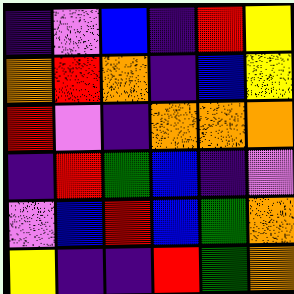[["indigo", "violet", "blue", "indigo", "red", "yellow"], ["orange", "red", "orange", "indigo", "blue", "yellow"], ["red", "violet", "indigo", "orange", "orange", "orange"], ["indigo", "red", "green", "blue", "indigo", "violet"], ["violet", "blue", "red", "blue", "green", "orange"], ["yellow", "indigo", "indigo", "red", "green", "orange"]]